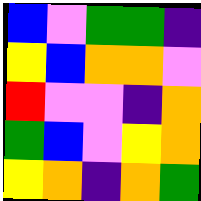[["blue", "violet", "green", "green", "indigo"], ["yellow", "blue", "orange", "orange", "violet"], ["red", "violet", "violet", "indigo", "orange"], ["green", "blue", "violet", "yellow", "orange"], ["yellow", "orange", "indigo", "orange", "green"]]